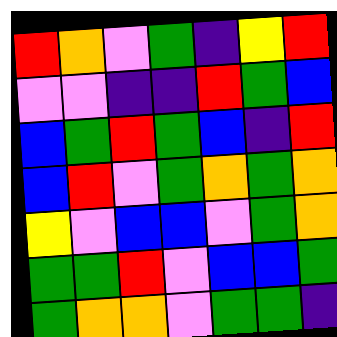[["red", "orange", "violet", "green", "indigo", "yellow", "red"], ["violet", "violet", "indigo", "indigo", "red", "green", "blue"], ["blue", "green", "red", "green", "blue", "indigo", "red"], ["blue", "red", "violet", "green", "orange", "green", "orange"], ["yellow", "violet", "blue", "blue", "violet", "green", "orange"], ["green", "green", "red", "violet", "blue", "blue", "green"], ["green", "orange", "orange", "violet", "green", "green", "indigo"]]